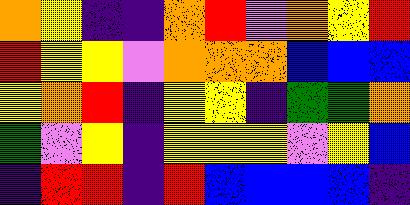[["orange", "yellow", "indigo", "indigo", "orange", "red", "violet", "orange", "yellow", "red"], ["red", "yellow", "yellow", "violet", "orange", "orange", "orange", "blue", "blue", "blue"], ["yellow", "orange", "red", "indigo", "yellow", "yellow", "indigo", "green", "green", "orange"], ["green", "violet", "yellow", "indigo", "yellow", "yellow", "yellow", "violet", "yellow", "blue"], ["indigo", "red", "red", "indigo", "red", "blue", "blue", "blue", "blue", "indigo"]]